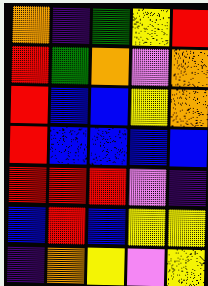[["orange", "indigo", "green", "yellow", "red"], ["red", "green", "orange", "violet", "orange"], ["red", "blue", "blue", "yellow", "orange"], ["red", "blue", "blue", "blue", "blue"], ["red", "red", "red", "violet", "indigo"], ["blue", "red", "blue", "yellow", "yellow"], ["indigo", "orange", "yellow", "violet", "yellow"]]